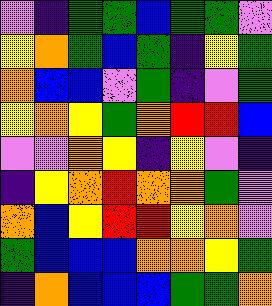[["violet", "indigo", "green", "green", "blue", "green", "green", "violet"], ["yellow", "orange", "green", "blue", "green", "indigo", "yellow", "green"], ["orange", "blue", "blue", "violet", "green", "indigo", "violet", "green"], ["yellow", "orange", "yellow", "green", "orange", "red", "red", "blue"], ["violet", "violet", "orange", "yellow", "indigo", "yellow", "violet", "indigo"], ["indigo", "yellow", "orange", "red", "orange", "orange", "green", "violet"], ["orange", "blue", "yellow", "red", "red", "yellow", "orange", "violet"], ["green", "blue", "blue", "blue", "orange", "orange", "yellow", "green"], ["indigo", "orange", "blue", "blue", "blue", "green", "green", "orange"]]